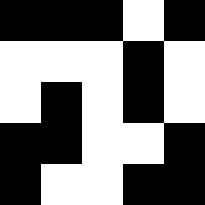[["black", "black", "black", "white", "black"], ["white", "white", "white", "black", "white"], ["white", "black", "white", "black", "white"], ["black", "black", "white", "white", "black"], ["black", "white", "white", "black", "black"]]